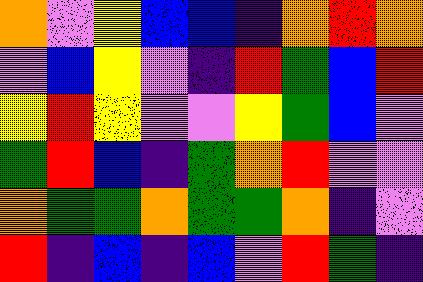[["orange", "violet", "yellow", "blue", "blue", "indigo", "orange", "red", "orange"], ["violet", "blue", "yellow", "violet", "indigo", "red", "green", "blue", "red"], ["yellow", "red", "yellow", "violet", "violet", "yellow", "green", "blue", "violet"], ["green", "red", "blue", "indigo", "green", "orange", "red", "violet", "violet"], ["orange", "green", "green", "orange", "green", "green", "orange", "indigo", "violet"], ["red", "indigo", "blue", "indigo", "blue", "violet", "red", "green", "indigo"]]